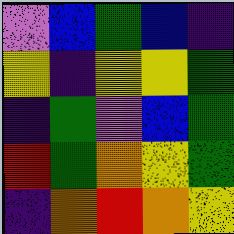[["violet", "blue", "green", "blue", "indigo"], ["yellow", "indigo", "yellow", "yellow", "green"], ["indigo", "green", "violet", "blue", "green"], ["red", "green", "orange", "yellow", "green"], ["indigo", "orange", "red", "orange", "yellow"]]